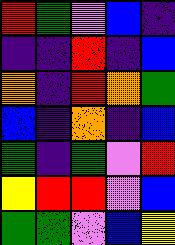[["red", "green", "violet", "blue", "indigo"], ["indigo", "indigo", "red", "indigo", "blue"], ["orange", "indigo", "red", "orange", "green"], ["blue", "indigo", "orange", "indigo", "blue"], ["green", "indigo", "green", "violet", "red"], ["yellow", "red", "red", "violet", "blue"], ["green", "green", "violet", "blue", "yellow"]]